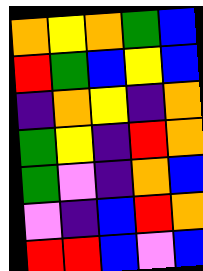[["orange", "yellow", "orange", "green", "blue"], ["red", "green", "blue", "yellow", "blue"], ["indigo", "orange", "yellow", "indigo", "orange"], ["green", "yellow", "indigo", "red", "orange"], ["green", "violet", "indigo", "orange", "blue"], ["violet", "indigo", "blue", "red", "orange"], ["red", "red", "blue", "violet", "blue"]]